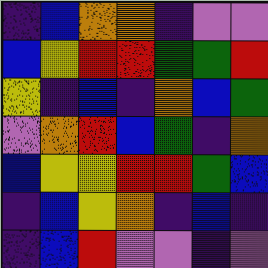[["indigo", "blue", "orange", "orange", "indigo", "violet", "violet"], ["blue", "yellow", "red", "red", "green", "green", "red"], ["yellow", "indigo", "blue", "indigo", "orange", "blue", "green"], ["violet", "orange", "red", "blue", "green", "indigo", "orange"], ["blue", "yellow", "yellow", "red", "red", "green", "blue"], ["indigo", "blue", "yellow", "orange", "indigo", "blue", "indigo"], ["indigo", "blue", "red", "violet", "violet", "indigo", "violet"]]